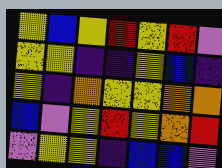[["yellow", "blue", "yellow", "red", "yellow", "red", "violet"], ["yellow", "yellow", "indigo", "indigo", "yellow", "blue", "indigo"], ["yellow", "indigo", "orange", "yellow", "yellow", "orange", "orange"], ["blue", "violet", "yellow", "red", "yellow", "orange", "red"], ["violet", "yellow", "yellow", "indigo", "blue", "blue", "violet"]]